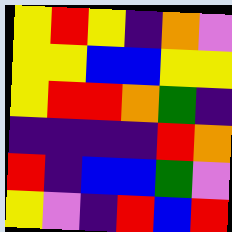[["yellow", "red", "yellow", "indigo", "orange", "violet"], ["yellow", "yellow", "blue", "blue", "yellow", "yellow"], ["yellow", "red", "red", "orange", "green", "indigo"], ["indigo", "indigo", "indigo", "indigo", "red", "orange"], ["red", "indigo", "blue", "blue", "green", "violet"], ["yellow", "violet", "indigo", "red", "blue", "red"]]